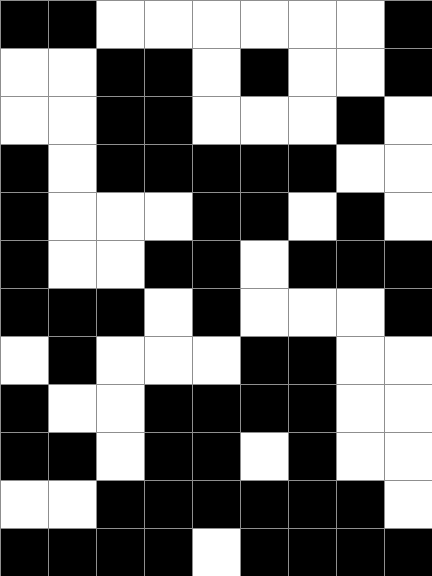[["black", "black", "white", "white", "white", "white", "white", "white", "black"], ["white", "white", "black", "black", "white", "black", "white", "white", "black"], ["white", "white", "black", "black", "white", "white", "white", "black", "white"], ["black", "white", "black", "black", "black", "black", "black", "white", "white"], ["black", "white", "white", "white", "black", "black", "white", "black", "white"], ["black", "white", "white", "black", "black", "white", "black", "black", "black"], ["black", "black", "black", "white", "black", "white", "white", "white", "black"], ["white", "black", "white", "white", "white", "black", "black", "white", "white"], ["black", "white", "white", "black", "black", "black", "black", "white", "white"], ["black", "black", "white", "black", "black", "white", "black", "white", "white"], ["white", "white", "black", "black", "black", "black", "black", "black", "white"], ["black", "black", "black", "black", "white", "black", "black", "black", "black"]]